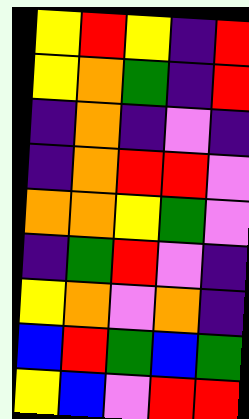[["yellow", "red", "yellow", "indigo", "red"], ["yellow", "orange", "green", "indigo", "red"], ["indigo", "orange", "indigo", "violet", "indigo"], ["indigo", "orange", "red", "red", "violet"], ["orange", "orange", "yellow", "green", "violet"], ["indigo", "green", "red", "violet", "indigo"], ["yellow", "orange", "violet", "orange", "indigo"], ["blue", "red", "green", "blue", "green"], ["yellow", "blue", "violet", "red", "red"]]